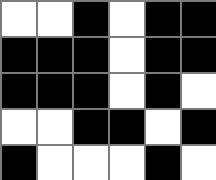[["white", "white", "black", "white", "black", "black"], ["black", "black", "black", "white", "black", "black"], ["black", "black", "black", "white", "black", "white"], ["white", "white", "black", "black", "white", "black"], ["black", "white", "white", "white", "black", "white"]]